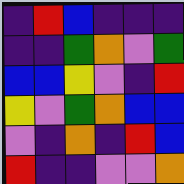[["indigo", "red", "blue", "indigo", "indigo", "indigo"], ["indigo", "indigo", "green", "orange", "violet", "green"], ["blue", "blue", "yellow", "violet", "indigo", "red"], ["yellow", "violet", "green", "orange", "blue", "blue"], ["violet", "indigo", "orange", "indigo", "red", "blue"], ["red", "indigo", "indigo", "violet", "violet", "orange"]]